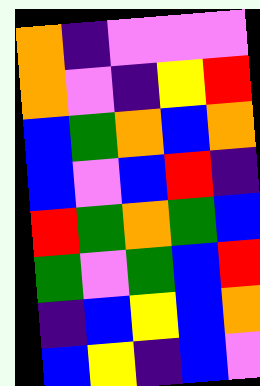[["orange", "indigo", "violet", "violet", "violet"], ["orange", "violet", "indigo", "yellow", "red"], ["blue", "green", "orange", "blue", "orange"], ["blue", "violet", "blue", "red", "indigo"], ["red", "green", "orange", "green", "blue"], ["green", "violet", "green", "blue", "red"], ["indigo", "blue", "yellow", "blue", "orange"], ["blue", "yellow", "indigo", "blue", "violet"]]